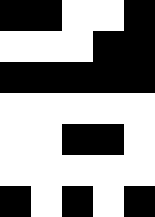[["black", "black", "white", "white", "black"], ["white", "white", "white", "black", "black"], ["black", "black", "black", "black", "black"], ["white", "white", "white", "white", "white"], ["white", "white", "black", "black", "white"], ["white", "white", "white", "white", "white"], ["black", "white", "black", "white", "black"]]